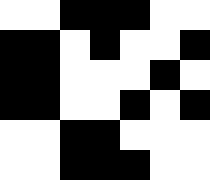[["white", "white", "black", "black", "black", "white", "white"], ["black", "black", "white", "black", "white", "white", "black"], ["black", "black", "white", "white", "white", "black", "white"], ["black", "black", "white", "white", "black", "white", "black"], ["white", "white", "black", "black", "white", "white", "white"], ["white", "white", "black", "black", "black", "white", "white"]]